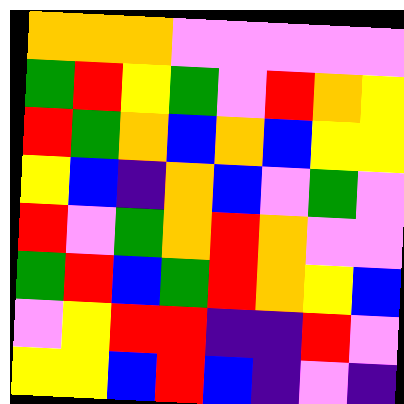[["orange", "orange", "orange", "violet", "violet", "violet", "violet", "violet"], ["green", "red", "yellow", "green", "violet", "red", "orange", "yellow"], ["red", "green", "orange", "blue", "orange", "blue", "yellow", "yellow"], ["yellow", "blue", "indigo", "orange", "blue", "violet", "green", "violet"], ["red", "violet", "green", "orange", "red", "orange", "violet", "violet"], ["green", "red", "blue", "green", "red", "orange", "yellow", "blue"], ["violet", "yellow", "red", "red", "indigo", "indigo", "red", "violet"], ["yellow", "yellow", "blue", "red", "blue", "indigo", "violet", "indigo"]]